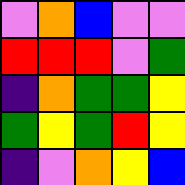[["violet", "orange", "blue", "violet", "violet"], ["red", "red", "red", "violet", "green"], ["indigo", "orange", "green", "green", "yellow"], ["green", "yellow", "green", "red", "yellow"], ["indigo", "violet", "orange", "yellow", "blue"]]